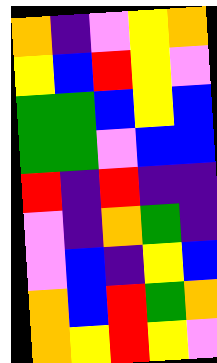[["orange", "indigo", "violet", "yellow", "orange"], ["yellow", "blue", "red", "yellow", "violet"], ["green", "green", "blue", "yellow", "blue"], ["green", "green", "violet", "blue", "blue"], ["red", "indigo", "red", "indigo", "indigo"], ["violet", "indigo", "orange", "green", "indigo"], ["violet", "blue", "indigo", "yellow", "blue"], ["orange", "blue", "red", "green", "orange"], ["orange", "yellow", "red", "yellow", "violet"]]